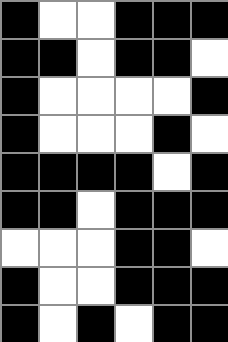[["black", "white", "white", "black", "black", "black"], ["black", "black", "white", "black", "black", "white"], ["black", "white", "white", "white", "white", "black"], ["black", "white", "white", "white", "black", "white"], ["black", "black", "black", "black", "white", "black"], ["black", "black", "white", "black", "black", "black"], ["white", "white", "white", "black", "black", "white"], ["black", "white", "white", "black", "black", "black"], ["black", "white", "black", "white", "black", "black"]]